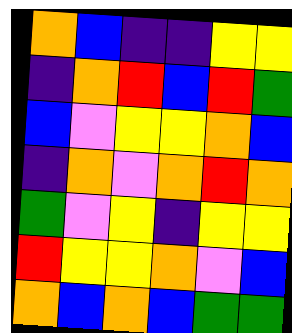[["orange", "blue", "indigo", "indigo", "yellow", "yellow"], ["indigo", "orange", "red", "blue", "red", "green"], ["blue", "violet", "yellow", "yellow", "orange", "blue"], ["indigo", "orange", "violet", "orange", "red", "orange"], ["green", "violet", "yellow", "indigo", "yellow", "yellow"], ["red", "yellow", "yellow", "orange", "violet", "blue"], ["orange", "blue", "orange", "blue", "green", "green"]]